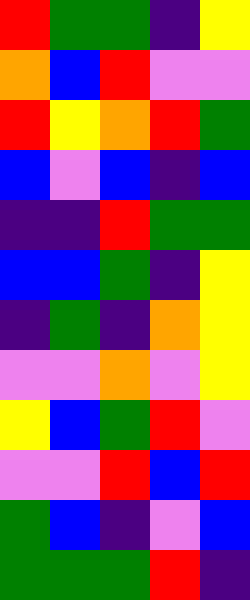[["red", "green", "green", "indigo", "yellow"], ["orange", "blue", "red", "violet", "violet"], ["red", "yellow", "orange", "red", "green"], ["blue", "violet", "blue", "indigo", "blue"], ["indigo", "indigo", "red", "green", "green"], ["blue", "blue", "green", "indigo", "yellow"], ["indigo", "green", "indigo", "orange", "yellow"], ["violet", "violet", "orange", "violet", "yellow"], ["yellow", "blue", "green", "red", "violet"], ["violet", "violet", "red", "blue", "red"], ["green", "blue", "indigo", "violet", "blue"], ["green", "green", "green", "red", "indigo"]]